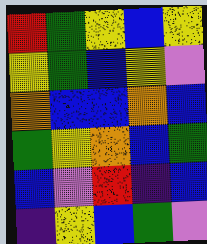[["red", "green", "yellow", "blue", "yellow"], ["yellow", "green", "blue", "yellow", "violet"], ["orange", "blue", "blue", "orange", "blue"], ["green", "yellow", "orange", "blue", "green"], ["blue", "violet", "red", "indigo", "blue"], ["indigo", "yellow", "blue", "green", "violet"]]